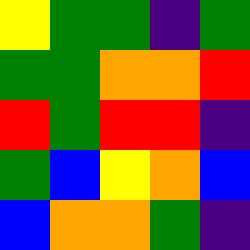[["yellow", "green", "green", "indigo", "green"], ["green", "green", "orange", "orange", "red"], ["red", "green", "red", "red", "indigo"], ["green", "blue", "yellow", "orange", "blue"], ["blue", "orange", "orange", "green", "indigo"]]